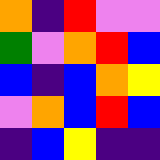[["orange", "indigo", "red", "violet", "violet"], ["green", "violet", "orange", "red", "blue"], ["blue", "indigo", "blue", "orange", "yellow"], ["violet", "orange", "blue", "red", "blue"], ["indigo", "blue", "yellow", "indigo", "indigo"]]